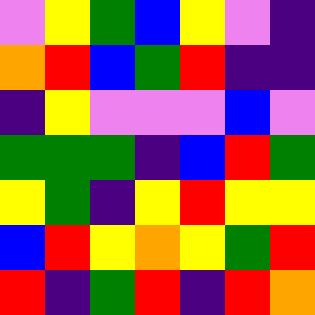[["violet", "yellow", "green", "blue", "yellow", "violet", "indigo"], ["orange", "red", "blue", "green", "red", "indigo", "indigo"], ["indigo", "yellow", "violet", "violet", "violet", "blue", "violet"], ["green", "green", "green", "indigo", "blue", "red", "green"], ["yellow", "green", "indigo", "yellow", "red", "yellow", "yellow"], ["blue", "red", "yellow", "orange", "yellow", "green", "red"], ["red", "indigo", "green", "red", "indigo", "red", "orange"]]